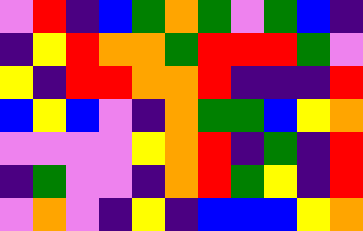[["violet", "red", "indigo", "blue", "green", "orange", "green", "violet", "green", "blue", "indigo"], ["indigo", "yellow", "red", "orange", "orange", "green", "red", "red", "red", "green", "violet"], ["yellow", "indigo", "red", "red", "orange", "orange", "red", "indigo", "indigo", "indigo", "red"], ["blue", "yellow", "blue", "violet", "indigo", "orange", "green", "green", "blue", "yellow", "orange"], ["violet", "violet", "violet", "violet", "yellow", "orange", "red", "indigo", "green", "indigo", "red"], ["indigo", "green", "violet", "violet", "indigo", "orange", "red", "green", "yellow", "indigo", "red"], ["violet", "orange", "violet", "indigo", "yellow", "indigo", "blue", "blue", "blue", "yellow", "orange"]]